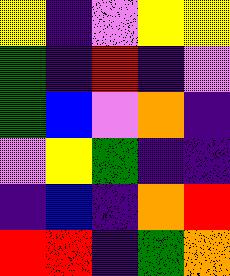[["yellow", "indigo", "violet", "yellow", "yellow"], ["green", "indigo", "red", "indigo", "violet"], ["green", "blue", "violet", "orange", "indigo"], ["violet", "yellow", "green", "indigo", "indigo"], ["indigo", "blue", "indigo", "orange", "red"], ["red", "red", "indigo", "green", "orange"]]